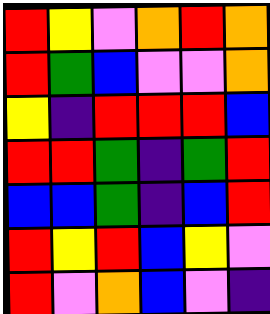[["red", "yellow", "violet", "orange", "red", "orange"], ["red", "green", "blue", "violet", "violet", "orange"], ["yellow", "indigo", "red", "red", "red", "blue"], ["red", "red", "green", "indigo", "green", "red"], ["blue", "blue", "green", "indigo", "blue", "red"], ["red", "yellow", "red", "blue", "yellow", "violet"], ["red", "violet", "orange", "blue", "violet", "indigo"]]